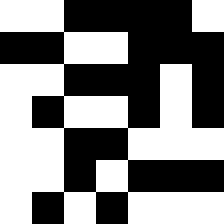[["white", "white", "black", "black", "black", "black", "white"], ["black", "black", "white", "white", "black", "black", "black"], ["white", "white", "black", "black", "black", "white", "black"], ["white", "black", "white", "white", "black", "white", "black"], ["white", "white", "black", "black", "white", "white", "white"], ["white", "white", "black", "white", "black", "black", "black"], ["white", "black", "white", "black", "white", "white", "white"]]